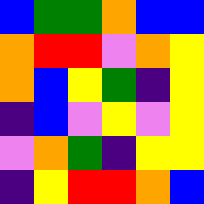[["blue", "green", "green", "orange", "blue", "blue"], ["orange", "red", "red", "violet", "orange", "yellow"], ["orange", "blue", "yellow", "green", "indigo", "yellow"], ["indigo", "blue", "violet", "yellow", "violet", "yellow"], ["violet", "orange", "green", "indigo", "yellow", "yellow"], ["indigo", "yellow", "red", "red", "orange", "blue"]]